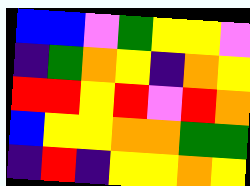[["blue", "blue", "violet", "green", "yellow", "yellow", "violet"], ["indigo", "green", "orange", "yellow", "indigo", "orange", "yellow"], ["red", "red", "yellow", "red", "violet", "red", "orange"], ["blue", "yellow", "yellow", "orange", "orange", "green", "green"], ["indigo", "red", "indigo", "yellow", "yellow", "orange", "yellow"]]